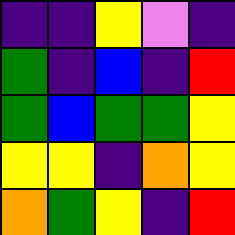[["indigo", "indigo", "yellow", "violet", "indigo"], ["green", "indigo", "blue", "indigo", "red"], ["green", "blue", "green", "green", "yellow"], ["yellow", "yellow", "indigo", "orange", "yellow"], ["orange", "green", "yellow", "indigo", "red"]]